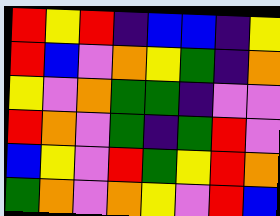[["red", "yellow", "red", "indigo", "blue", "blue", "indigo", "yellow"], ["red", "blue", "violet", "orange", "yellow", "green", "indigo", "orange"], ["yellow", "violet", "orange", "green", "green", "indigo", "violet", "violet"], ["red", "orange", "violet", "green", "indigo", "green", "red", "violet"], ["blue", "yellow", "violet", "red", "green", "yellow", "red", "orange"], ["green", "orange", "violet", "orange", "yellow", "violet", "red", "blue"]]